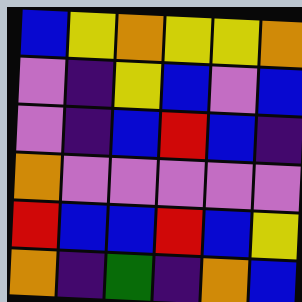[["blue", "yellow", "orange", "yellow", "yellow", "orange"], ["violet", "indigo", "yellow", "blue", "violet", "blue"], ["violet", "indigo", "blue", "red", "blue", "indigo"], ["orange", "violet", "violet", "violet", "violet", "violet"], ["red", "blue", "blue", "red", "blue", "yellow"], ["orange", "indigo", "green", "indigo", "orange", "blue"]]